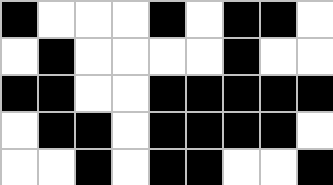[["black", "white", "white", "white", "black", "white", "black", "black", "white"], ["white", "black", "white", "white", "white", "white", "black", "white", "white"], ["black", "black", "white", "white", "black", "black", "black", "black", "black"], ["white", "black", "black", "white", "black", "black", "black", "black", "white"], ["white", "white", "black", "white", "black", "black", "white", "white", "black"]]